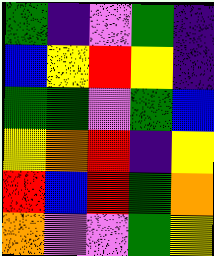[["green", "indigo", "violet", "green", "indigo"], ["blue", "yellow", "red", "yellow", "indigo"], ["green", "green", "violet", "green", "blue"], ["yellow", "orange", "red", "indigo", "yellow"], ["red", "blue", "red", "green", "orange"], ["orange", "violet", "violet", "green", "yellow"]]